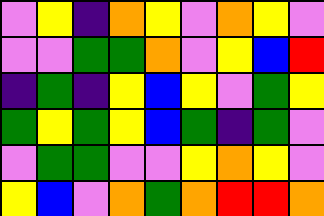[["violet", "yellow", "indigo", "orange", "yellow", "violet", "orange", "yellow", "violet"], ["violet", "violet", "green", "green", "orange", "violet", "yellow", "blue", "red"], ["indigo", "green", "indigo", "yellow", "blue", "yellow", "violet", "green", "yellow"], ["green", "yellow", "green", "yellow", "blue", "green", "indigo", "green", "violet"], ["violet", "green", "green", "violet", "violet", "yellow", "orange", "yellow", "violet"], ["yellow", "blue", "violet", "orange", "green", "orange", "red", "red", "orange"]]